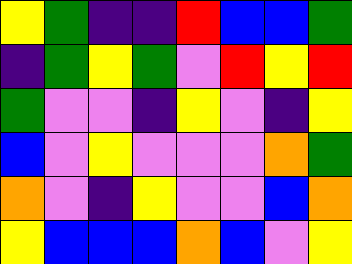[["yellow", "green", "indigo", "indigo", "red", "blue", "blue", "green"], ["indigo", "green", "yellow", "green", "violet", "red", "yellow", "red"], ["green", "violet", "violet", "indigo", "yellow", "violet", "indigo", "yellow"], ["blue", "violet", "yellow", "violet", "violet", "violet", "orange", "green"], ["orange", "violet", "indigo", "yellow", "violet", "violet", "blue", "orange"], ["yellow", "blue", "blue", "blue", "orange", "blue", "violet", "yellow"]]